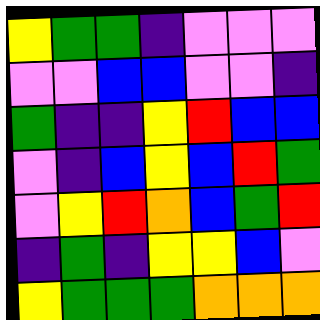[["yellow", "green", "green", "indigo", "violet", "violet", "violet"], ["violet", "violet", "blue", "blue", "violet", "violet", "indigo"], ["green", "indigo", "indigo", "yellow", "red", "blue", "blue"], ["violet", "indigo", "blue", "yellow", "blue", "red", "green"], ["violet", "yellow", "red", "orange", "blue", "green", "red"], ["indigo", "green", "indigo", "yellow", "yellow", "blue", "violet"], ["yellow", "green", "green", "green", "orange", "orange", "orange"]]